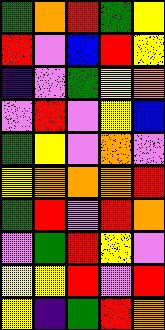[["green", "orange", "red", "green", "yellow"], ["red", "violet", "blue", "red", "yellow"], ["indigo", "violet", "green", "yellow", "orange"], ["violet", "red", "violet", "yellow", "blue"], ["green", "yellow", "violet", "orange", "violet"], ["yellow", "orange", "orange", "orange", "red"], ["green", "red", "violet", "red", "orange"], ["violet", "green", "red", "yellow", "violet"], ["yellow", "yellow", "red", "violet", "red"], ["yellow", "indigo", "green", "red", "orange"]]